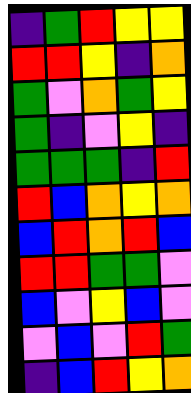[["indigo", "green", "red", "yellow", "yellow"], ["red", "red", "yellow", "indigo", "orange"], ["green", "violet", "orange", "green", "yellow"], ["green", "indigo", "violet", "yellow", "indigo"], ["green", "green", "green", "indigo", "red"], ["red", "blue", "orange", "yellow", "orange"], ["blue", "red", "orange", "red", "blue"], ["red", "red", "green", "green", "violet"], ["blue", "violet", "yellow", "blue", "violet"], ["violet", "blue", "violet", "red", "green"], ["indigo", "blue", "red", "yellow", "orange"]]